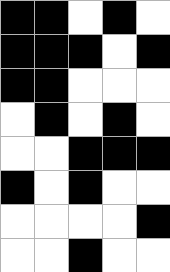[["black", "black", "white", "black", "white"], ["black", "black", "black", "white", "black"], ["black", "black", "white", "white", "white"], ["white", "black", "white", "black", "white"], ["white", "white", "black", "black", "black"], ["black", "white", "black", "white", "white"], ["white", "white", "white", "white", "black"], ["white", "white", "black", "white", "white"]]